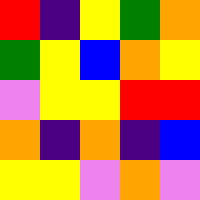[["red", "indigo", "yellow", "green", "orange"], ["green", "yellow", "blue", "orange", "yellow"], ["violet", "yellow", "yellow", "red", "red"], ["orange", "indigo", "orange", "indigo", "blue"], ["yellow", "yellow", "violet", "orange", "violet"]]